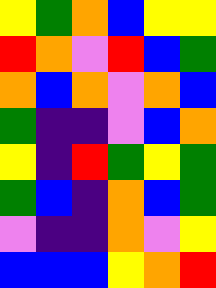[["yellow", "green", "orange", "blue", "yellow", "yellow"], ["red", "orange", "violet", "red", "blue", "green"], ["orange", "blue", "orange", "violet", "orange", "blue"], ["green", "indigo", "indigo", "violet", "blue", "orange"], ["yellow", "indigo", "red", "green", "yellow", "green"], ["green", "blue", "indigo", "orange", "blue", "green"], ["violet", "indigo", "indigo", "orange", "violet", "yellow"], ["blue", "blue", "blue", "yellow", "orange", "red"]]